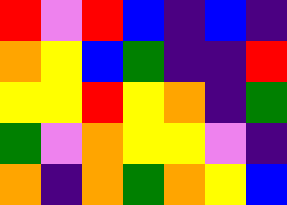[["red", "violet", "red", "blue", "indigo", "blue", "indigo"], ["orange", "yellow", "blue", "green", "indigo", "indigo", "red"], ["yellow", "yellow", "red", "yellow", "orange", "indigo", "green"], ["green", "violet", "orange", "yellow", "yellow", "violet", "indigo"], ["orange", "indigo", "orange", "green", "orange", "yellow", "blue"]]